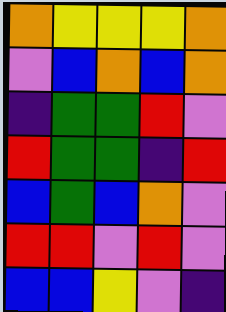[["orange", "yellow", "yellow", "yellow", "orange"], ["violet", "blue", "orange", "blue", "orange"], ["indigo", "green", "green", "red", "violet"], ["red", "green", "green", "indigo", "red"], ["blue", "green", "blue", "orange", "violet"], ["red", "red", "violet", "red", "violet"], ["blue", "blue", "yellow", "violet", "indigo"]]